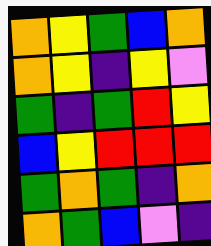[["orange", "yellow", "green", "blue", "orange"], ["orange", "yellow", "indigo", "yellow", "violet"], ["green", "indigo", "green", "red", "yellow"], ["blue", "yellow", "red", "red", "red"], ["green", "orange", "green", "indigo", "orange"], ["orange", "green", "blue", "violet", "indigo"]]